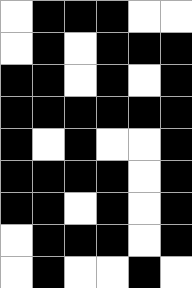[["white", "black", "black", "black", "white", "white"], ["white", "black", "white", "black", "black", "black"], ["black", "black", "white", "black", "white", "black"], ["black", "black", "black", "black", "black", "black"], ["black", "white", "black", "white", "white", "black"], ["black", "black", "black", "black", "white", "black"], ["black", "black", "white", "black", "white", "black"], ["white", "black", "black", "black", "white", "black"], ["white", "black", "white", "white", "black", "white"]]